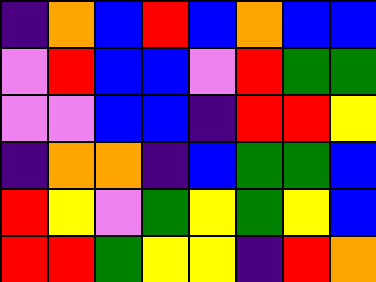[["indigo", "orange", "blue", "red", "blue", "orange", "blue", "blue"], ["violet", "red", "blue", "blue", "violet", "red", "green", "green"], ["violet", "violet", "blue", "blue", "indigo", "red", "red", "yellow"], ["indigo", "orange", "orange", "indigo", "blue", "green", "green", "blue"], ["red", "yellow", "violet", "green", "yellow", "green", "yellow", "blue"], ["red", "red", "green", "yellow", "yellow", "indigo", "red", "orange"]]